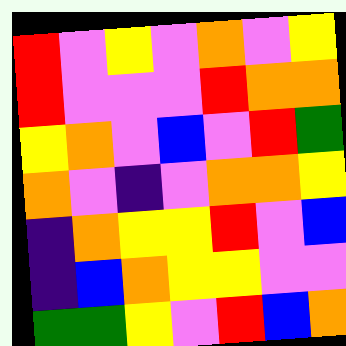[["red", "violet", "yellow", "violet", "orange", "violet", "yellow"], ["red", "violet", "violet", "violet", "red", "orange", "orange"], ["yellow", "orange", "violet", "blue", "violet", "red", "green"], ["orange", "violet", "indigo", "violet", "orange", "orange", "yellow"], ["indigo", "orange", "yellow", "yellow", "red", "violet", "blue"], ["indigo", "blue", "orange", "yellow", "yellow", "violet", "violet"], ["green", "green", "yellow", "violet", "red", "blue", "orange"]]